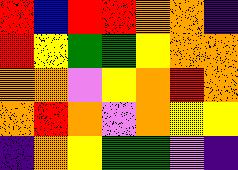[["red", "blue", "red", "red", "orange", "orange", "indigo"], ["red", "yellow", "green", "green", "yellow", "orange", "orange"], ["orange", "orange", "violet", "yellow", "orange", "red", "orange"], ["orange", "red", "orange", "violet", "orange", "yellow", "yellow"], ["indigo", "orange", "yellow", "green", "green", "violet", "indigo"]]